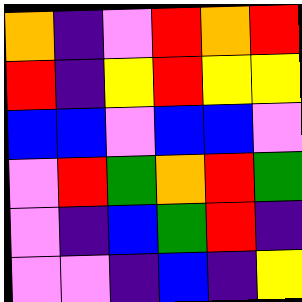[["orange", "indigo", "violet", "red", "orange", "red"], ["red", "indigo", "yellow", "red", "yellow", "yellow"], ["blue", "blue", "violet", "blue", "blue", "violet"], ["violet", "red", "green", "orange", "red", "green"], ["violet", "indigo", "blue", "green", "red", "indigo"], ["violet", "violet", "indigo", "blue", "indigo", "yellow"]]